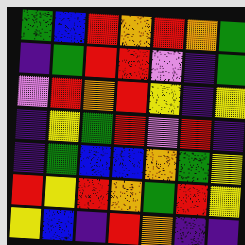[["green", "blue", "red", "orange", "red", "orange", "green"], ["indigo", "green", "red", "red", "violet", "indigo", "green"], ["violet", "red", "orange", "red", "yellow", "indigo", "yellow"], ["indigo", "yellow", "green", "red", "violet", "red", "indigo"], ["indigo", "green", "blue", "blue", "orange", "green", "yellow"], ["red", "yellow", "red", "orange", "green", "red", "yellow"], ["yellow", "blue", "indigo", "red", "orange", "indigo", "indigo"]]